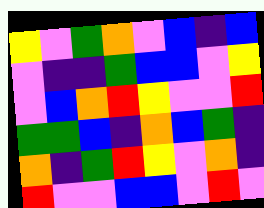[["yellow", "violet", "green", "orange", "violet", "blue", "indigo", "blue"], ["violet", "indigo", "indigo", "green", "blue", "blue", "violet", "yellow"], ["violet", "blue", "orange", "red", "yellow", "violet", "violet", "red"], ["green", "green", "blue", "indigo", "orange", "blue", "green", "indigo"], ["orange", "indigo", "green", "red", "yellow", "violet", "orange", "indigo"], ["red", "violet", "violet", "blue", "blue", "violet", "red", "violet"]]